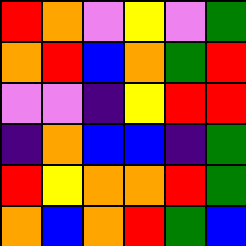[["red", "orange", "violet", "yellow", "violet", "green"], ["orange", "red", "blue", "orange", "green", "red"], ["violet", "violet", "indigo", "yellow", "red", "red"], ["indigo", "orange", "blue", "blue", "indigo", "green"], ["red", "yellow", "orange", "orange", "red", "green"], ["orange", "blue", "orange", "red", "green", "blue"]]